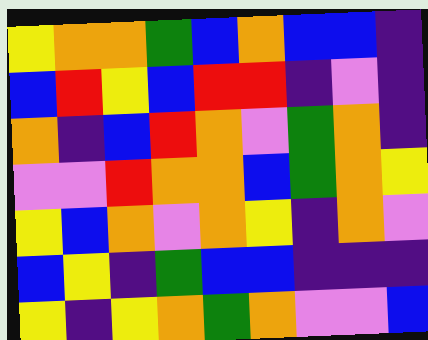[["yellow", "orange", "orange", "green", "blue", "orange", "blue", "blue", "indigo"], ["blue", "red", "yellow", "blue", "red", "red", "indigo", "violet", "indigo"], ["orange", "indigo", "blue", "red", "orange", "violet", "green", "orange", "indigo"], ["violet", "violet", "red", "orange", "orange", "blue", "green", "orange", "yellow"], ["yellow", "blue", "orange", "violet", "orange", "yellow", "indigo", "orange", "violet"], ["blue", "yellow", "indigo", "green", "blue", "blue", "indigo", "indigo", "indigo"], ["yellow", "indigo", "yellow", "orange", "green", "orange", "violet", "violet", "blue"]]